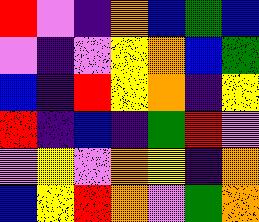[["red", "violet", "indigo", "orange", "blue", "green", "blue"], ["violet", "indigo", "violet", "yellow", "orange", "blue", "green"], ["blue", "indigo", "red", "yellow", "orange", "indigo", "yellow"], ["red", "indigo", "blue", "indigo", "green", "red", "violet"], ["violet", "yellow", "violet", "orange", "yellow", "indigo", "orange"], ["blue", "yellow", "red", "orange", "violet", "green", "orange"]]